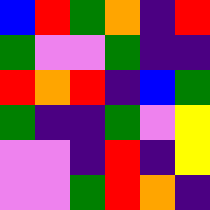[["blue", "red", "green", "orange", "indigo", "red"], ["green", "violet", "violet", "green", "indigo", "indigo"], ["red", "orange", "red", "indigo", "blue", "green"], ["green", "indigo", "indigo", "green", "violet", "yellow"], ["violet", "violet", "indigo", "red", "indigo", "yellow"], ["violet", "violet", "green", "red", "orange", "indigo"]]